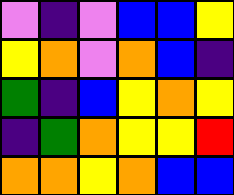[["violet", "indigo", "violet", "blue", "blue", "yellow"], ["yellow", "orange", "violet", "orange", "blue", "indigo"], ["green", "indigo", "blue", "yellow", "orange", "yellow"], ["indigo", "green", "orange", "yellow", "yellow", "red"], ["orange", "orange", "yellow", "orange", "blue", "blue"]]